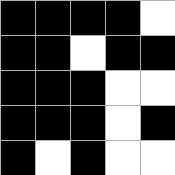[["black", "black", "black", "black", "white"], ["black", "black", "white", "black", "black"], ["black", "black", "black", "white", "white"], ["black", "black", "black", "white", "black"], ["black", "white", "black", "white", "white"]]